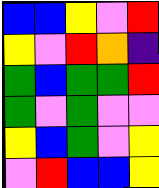[["blue", "blue", "yellow", "violet", "red"], ["yellow", "violet", "red", "orange", "indigo"], ["green", "blue", "green", "green", "red"], ["green", "violet", "green", "violet", "violet"], ["yellow", "blue", "green", "violet", "yellow"], ["violet", "red", "blue", "blue", "yellow"]]